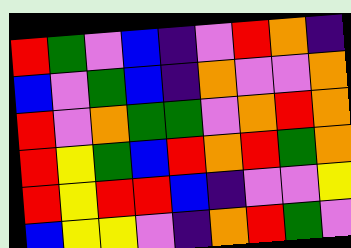[["red", "green", "violet", "blue", "indigo", "violet", "red", "orange", "indigo"], ["blue", "violet", "green", "blue", "indigo", "orange", "violet", "violet", "orange"], ["red", "violet", "orange", "green", "green", "violet", "orange", "red", "orange"], ["red", "yellow", "green", "blue", "red", "orange", "red", "green", "orange"], ["red", "yellow", "red", "red", "blue", "indigo", "violet", "violet", "yellow"], ["blue", "yellow", "yellow", "violet", "indigo", "orange", "red", "green", "violet"]]